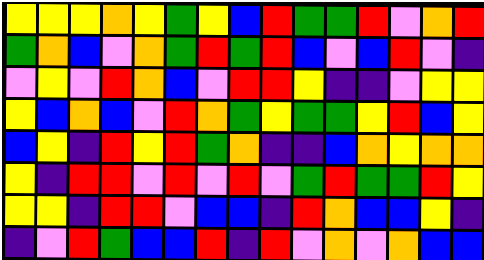[["yellow", "yellow", "yellow", "orange", "yellow", "green", "yellow", "blue", "red", "green", "green", "red", "violet", "orange", "red"], ["green", "orange", "blue", "violet", "orange", "green", "red", "green", "red", "blue", "violet", "blue", "red", "violet", "indigo"], ["violet", "yellow", "violet", "red", "orange", "blue", "violet", "red", "red", "yellow", "indigo", "indigo", "violet", "yellow", "yellow"], ["yellow", "blue", "orange", "blue", "violet", "red", "orange", "green", "yellow", "green", "green", "yellow", "red", "blue", "yellow"], ["blue", "yellow", "indigo", "red", "yellow", "red", "green", "orange", "indigo", "indigo", "blue", "orange", "yellow", "orange", "orange"], ["yellow", "indigo", "red", "red", "violet", "red", "violet", "red", "violet", "green", "red", "green", "green", "red", "yellow"], ["yellow", "yellow", "indigo", "red", "red", "violet", "blue", "blue", "indigo", "red", "orange", "blue", "blue", "yellow", "indigo"], ["indigo", "violet", "red", "green", "blue", "blue", "red", "indigo", "red", "violet", "orange", "violet", "orange", "blue", "blue"]]